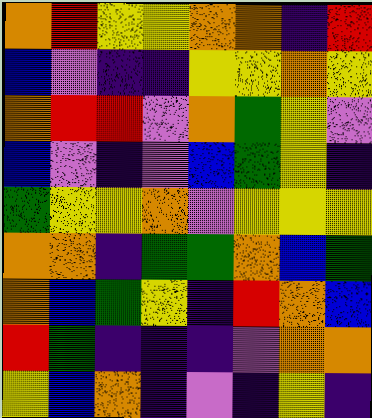[["orange", "red", "yellow", "yellow", "orange", "orange", "indigo", "red"], ["blue", "violet", "indigo", "indigo", "yellow", "yellow", "orange", "yellow"], ["orange", "red", "red", "violet", "orange", "green", "yellow", "violet"], ["blue", "violet", "indigo", "violet", "blue", "green", "yellow", "indigo"], ["green", "yellow", "yellow", "orange", "violet", "yellow", "yellow", "yellow"], ["orange", "orange", "indigo", "green", "green", "orange", "blue", "green"], ["orange", "blue", "green", "yellow", "indigo", "red", "orange", "blue"], ["red", "green", "indigo", "indigo", "indigo", "violet", "orange", "orange"], ["yellow", "blue", "orange", "indigo", "violet", "indigo", "yellow", "indigo"]]